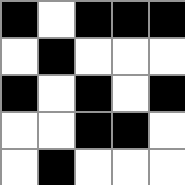[["black", "white", "black", "black", "black"], ["white", "black", "white", "white", "white"], ["black", "white", "black", "white", "black"], ["white", "white", "black", "black", "white"], ["white", "black", "white", "white", "white"]]